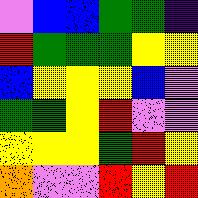[["violet", "blue", "blue", "green", "green", "indigo"], ["red", "green", "green", "green", "yellow", "yellow"], ["blue", "yellow", "yellow", "yellow", "blue", "violet"], ["green", "green", "yellow", "red", "violet", "violet"], ["yellow", "yellow", "yellow", "green", "red", "yellow"], ["orange", "violet", "violet", "red", "yellow", "red"]]